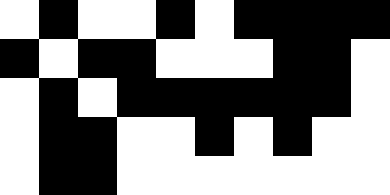[["white", "black", "white", "white", "black", "white", "black", "black", "black", "black"], ["black", "white", "black", "black", "white", "white", "white", "black", "black", "white"], ["white", "black", "white", "black", "black", "black", "black", "black", "black", "white"], ["white", "black", "black", "white", "white", "black", "white", "black", "white", "white"], ["white", "black", "black", "white", "white", "white", "white", "white", "white", "white"]]